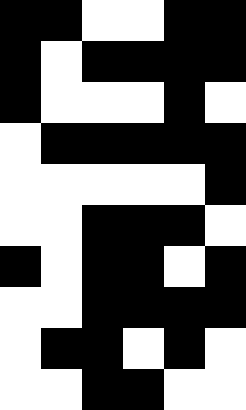[["black", "black", "white", "white", "black", "black"], ["black", "white", "black", "black", "black", "black"], ["black", "white", "white", "white", "black", "white"], ["white", "black", "black", "black", "black", "black"], ["white", "white", "white", "white", "white", "black"], ["white", "white", "black", "black", "black", "white"], ["black", "white", "black", "black", "white", "black"], ["white", "white", "black", "black", "black", "black"], ["white", "black", "black", "white", "black", "white"], ["white", "white", "black", "black", "white", "white"]]